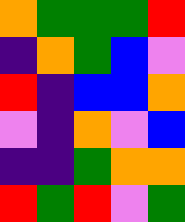[["orange", "green", "green", "green", "red"], ["indigo", "orange", "green", "blue", "violet"], ["red", "indigo", "blue", "blue", "orange"], ["violet", "indigo", "orange", "violet", "blue"], ["indigo", "indigo", "green", "orange", "orange"], ["red", "green", "red", "violet", "green"]]